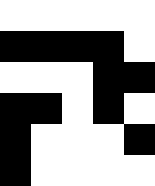[["white", "white", "white", "white", "white"], ["black", "black", "black", "black", "white"], ["white", "white", "white", "black", "black"], ["black", "black", "white", "black", "white"], ["black", "white", "white", "white", "black"], ["black", "white", "white", "white", "white"]]